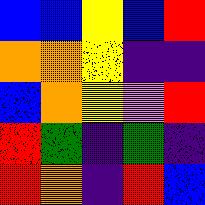[["blue", "blue", "yellow", "blue", "red"], ["orange", "orange", "yellow", "indigo", "indigo"], ["blue", "orange", "yellow", "violet", "red"], ["red", "green", "indigo", "green", "indigo"], ["red", "orange", "indigo", "red", "blue"]]